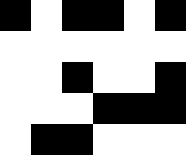[["black", "white", "black", "black", "white", "black"], ["white", "white", "white", "white", "white", "white"], ["white", "white", "black", "white", "white", "black"], ["white", "white", "white", "black", "black", "black"], ["white", "black", "black", "white", "white", "white"]]